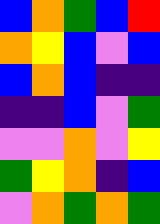[["blue", "orange", "green", "blue", "red"], ["orange", "yellow", "blue", "violet", "blue"], ["blue", "orange", "blue", "indigo", "indigo"], ["indigo", "indigo", "blue", "violet", "green"], ["violet", "violet", "orange", "violet", "yellow"], ["green", "yellow", "orange", "indigo", "blue"], ["violet", "orange", "green", "orange", "green"]]